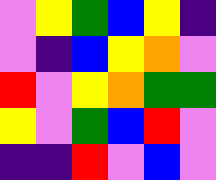[["violet", "yellow", "green", "blue", "yellow", "indigo"], ["violet", "indigo", "blue", "yellow", "orange", "violet"], ["red", "violet", "yellow", "orange", "green", "green"], ["yellow", "violet", "green", "blue", "red", "violet"], ["indigo", "indigo", "red", "violet", "blue", "violet"]]